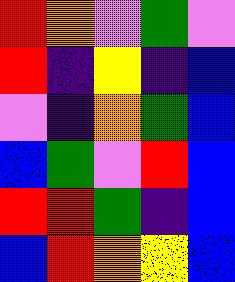[["red", "orange", "violet", "green", "violet"], ["red", "indigo", "yellow", "indigo", "blue"], ["violet", "indigo", "orange", "green", "blue"], ["blue", "green", "violet", "red", "blue"], ["red", "red", "green", "indigo", "blue"], ["blue", "red", "orange", "yellow", "blue"]]